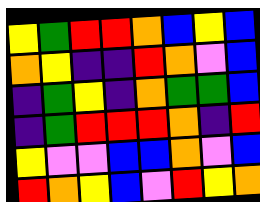[["yellow", "green", "red", "red", "orange", "blue", "yellow", "blue"], ["orange", "yellow", "indigo", "indigo", "red", "orange", "violet", "blue"], ["indigo", "green", "yellow", "indigo", "orange", "green", "green", "blue"], ["indigo", "green", "red", "red", "red", "orange", "indigo", "red"], ["yellow", "violet", "violet", "blue", "blue", "orange", "violet", "blue"], ["red", "orange", "yellow", "blue", "violet", "red", "yellow", "orange"]]